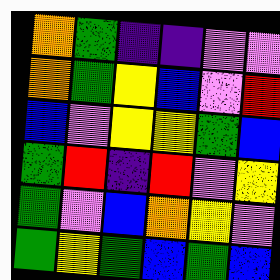[["orange", "green", "indigo", "indigo", "violet", "violet"], ["orange", "green", "yellow", "blue", "violet", "red"], ["blue", "violet", "yellow", "yellow", "green", "blue"], ["green", "red", "indigo", "red", "violet", "yellow"], ["green", "violet", "blue", "orange", "yellow", "violet"], ["green", "yellow", "green", "blue", "green", "blue"]]